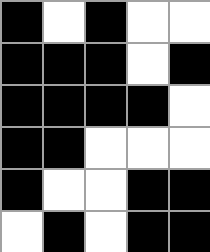[["black", "white", "black", "white", "white"], ["black", "black", "black", "white", "black"], ["black", "black", "black", "black", "white"], ["black", "black", "white", "white", "white"], ["black", "white", "white", "black", "black"], ["white", "black", "white", "black", "black"]]